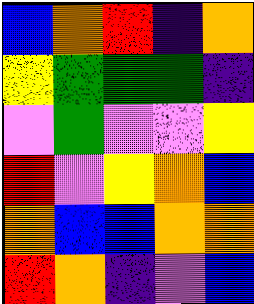[["blue", "orange", "red", "indigo", "orange"], ["yellow", "green", "green", "green", "indigo"], ["violet", "green", "violet", "violet", "yellow"], ["red", "violet", "yellow", "orange", "blue"], ["orange", "blue", "blue", "orange", "orange"], ["red", "orange", "indigo", "violet", "blue"]]